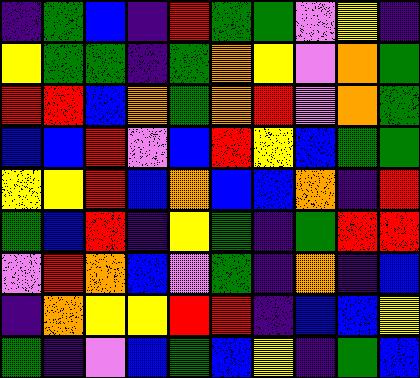[["indigo", "green", "blue", "indigo", "red", "green", "green", "violet", "yellow", "indigo"], ["yellow", "green", "green", "indigo", "green", "orange", "yellow", "violet", "orange", "green"], ["red", "red", "blue", "orange", "green", "orange", "red", "violet", "orange", "green"], ["blue", "blue", "red", "violet", "blue", "red", "yellow", "blue", "green", "green"], ["yellow", "yellow", "red", "blue", "orange", "blue", "blue", "orange", "indigo", "red"], ["green", "blue", "red", "indigo", "yellow", "green", "indigo", "green", "red", "red"], ["violet", "red", "orange", "blue", "violet", "green", "indigo", "orange", "indigo", "blue"], ["indigo", "orange", "yellow", "yellow", "red", "red", "indigo", "blue", "blue", "yellow"], ["green", "indigo", "violet", "blue", "green", "blue", "yellow", "indigo", "green", "blue"]]